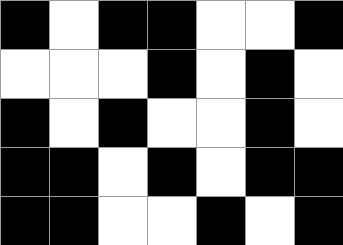[["black", "white", "black", "black", "white", "white", "black"], ["white", "white", "white", "black", "white", "black", "white"], ["black", "white", "black", "white", "white", "black", "white"], ["black", "black", "white", "black", "white", "black", "black"], ["black", "black", "white", "white", "black", "white", "black"]]